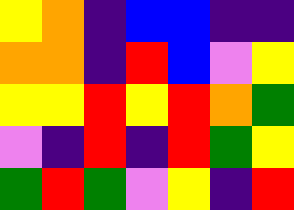[["yellow", "orange", "indigo", "blue", "blue", "indigo", "indigo"], ["orange", "orange", "indigo", "red", "blue", "violet", "yellow"], ["yellow", "yellow", "red", "yellow", "red", "orange", "green"], ["violet", "indigo", "red", "indigo", "red", "green", "yellow"], ["green", "red", "green", "violet", "yellow", "indigo", "red"]]